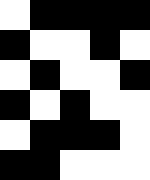[["white", "black", "black", "black", "black"], ["black", "white", "white", "black", "white"], ["white", "black", "white", "white", "black"], ["black", "white", "black", "white", "white"], ["white", "black", "black", "black", "white"], ["black", "black", "white", "white", "white"]]